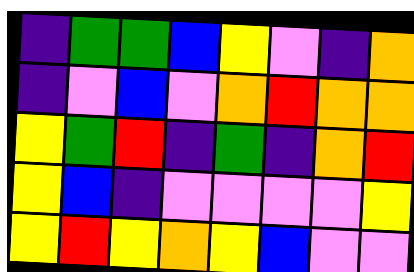[["indigo", "green", "green", "blue", "yellow", "violet", "indigo", "orange"], ["indigo", "violet", "blue", "violet", "orange", "red", "orange", "orange"], ["yellow", "green", "red", "indigo", "green", "indigo", "orange", "red"], ["yellow", "blue", "indigo", "violet", "violet", "violet", "violet", "yellow"], ["yellow", "red", "yellow", "orange", "yellow", "blue", "violet", "violet"]]